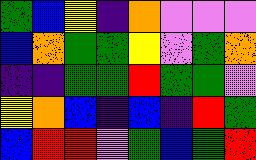[["green", "blue", "yellow", "indigo", "orange", "violet", "violet", "violet"], ["blue", "orange", "green", "green", "yellow", "violet", "green", "orange"], ["indigo", "indigo", "green", "green", "red", "green", "green", "violet"], ["yellow", "orange", "blue", "indigo", "blue", "indigo", "red", "green"], ["blue", "red", "red", "violet", "green", "blue", "green", "red"]]